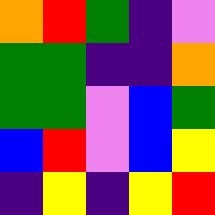[["orange", "red", "green", "indigo", "violet"], ["green", "green", "indigo", "indigo", "orange"], ["green", "green", "violet", "blue", "green"], ["blue", "red", "violet", "blue", "yellow"], ["indigo", "yellow", "indigo", "yellow", "red"]]